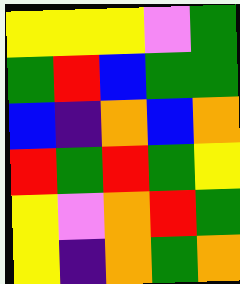[["yellow", "yellow", "yellow", "violet", "green"], ["green", "red", "blue", "green", "green"], ["blue", "indigo", "orange", "blue", "orange"], ["red", "green", "red", "green", "yellow"], ["yellow", "violet", "orange", "red", "green"], ["yellow", "indigo", "orange", "green", "orange"]]